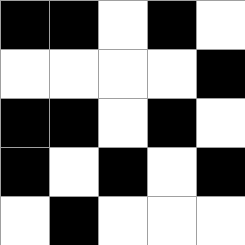[["black", "black", "white", "black", "white"], ["white", "white", "white", "white", "black"], ["black", "black", "white", "black", "white"], ["black", "white", "black", "white", "black"], ["white", "black", "white", "white", "white"]]